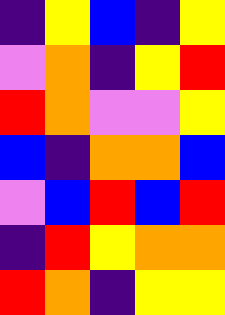[["indigo", "yellow", "blue", "indigo", "yellow"], ["violet", "orange", "indigo", "yellow", "red"], ["red", "orange", "violet", "violet", "yellow"], ["blue", "indigo", "orange", "orange", "blue"], ["violet", "blue", "red", "blue", "red"], ["indigo", "red", "yellow", "orange", "orange"], ["red", "orange", "indigo", "yellow", "yellow"]]